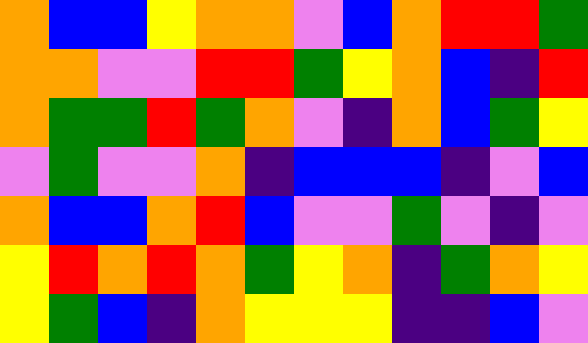[["orange", "blue", "blue", "yellow", "orange", "orange", "violet", "blue", "orange", "red", "red", "green"], ["orange", "orange", "violet", "violet", "red", "red", "green", "yellow", "orange", "blue", "indigo", "red"], ["orange", "green", "green", "red", "green", "orange", "violet", "indigo", "orange", "blue", "green", "yellow"], ["violet", "green", "violet", "violet", "orange", "indigo", "blue", "blue", "blue", "indigo", "violet", "blue"], ["orange", "blue", "blue", "orange", "red", "blue", "violet", "violet", "green", "violet", "indigo", "violet"], ["yellow", "red", "orange", "red", "orange", "green", "yellow", "orange", "indigo", "green", "orange", "yellow"], ["yellow", "green", "blue", "indigo", "orange", "yellow", "yellow", "yellow", "indigo", "indigo", "blue", "violet"]]